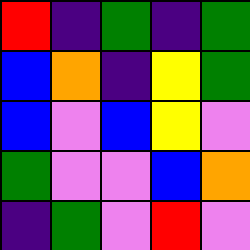[["red", "indigo", "green", "indigo", "green"], ["blue", "orange", "indigo", "yellow", "green"], ["blue", "violet", "blue", "yellow", "violet"], ["green", "violet", "violet", "blue", "orange"], ["indigo", "green", "violet", "red", "violet"]]